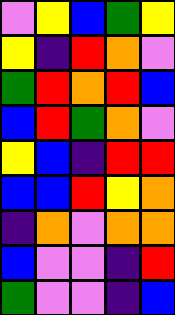[["violet", "yellow", "blue", "green", "yellow"], ["yellow", "indigo", "red", "orange", "violet"], ["green", "red", "orange", "red", "blue"], ["blue", "red", "green", "orange", "violet"], ["yellow", "blue", "indigo", "red", "red"], ["blue", "blue", "red", "yellow", "orange"], ["indigo", "orange", "violet", "orange", "orange"], ["blue", "violet", "violet", "indigo", "red"], ["green", "violet", "violet", "indigo", "blue"]]